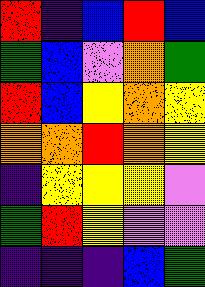[["red", "indigo", "blue", "red", "blue"], ["green", "blue", "violet", "orange", "green"], ["red", "blue", "yellow", "orange", "yellow"], ["orange", "orange", "red", "orange", "yellow"], ["indigo", "yellow", "yellow", "yellow", "violet"], ["green", "red", "yellow", "violet", "violet"], ["indigo", "indigo", "indigo", "blue", "green"]]